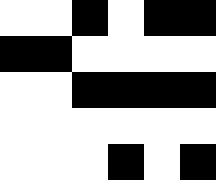[["white", "white", "black", "white", "black", "black"], ["black", "black", "white", "white", "white", "white"], ["white", "white", "black", "black", "black", "black"], ["white", "white", "white", "white", "white", "white"], ["white", "white", "white", "black", "white", "black"]]